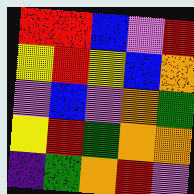[["red", "red", "blue", "violet", "red"], ["yellow", "red", "yellow", "blue", "orange"], ["violet", "blue", "violet", "orange", "green"], ["yellow", "red", "green", "orange", "orange"], ["indigo", "green", "orange", "red", "violet"]]